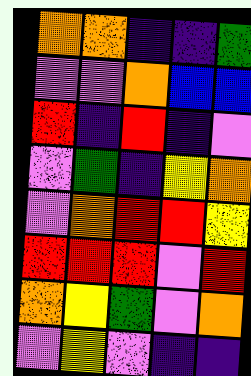[["orange", "orange", "indigo", "indigo", "green"], ["violet", "violet", "orange", "blue", "blue"], ["red", "indigo", "red", "indigo", "violet"], ["violet", "green", "indigo", "yellow", "orange"], ["violet", "orange", "red", "red", "yellow"], ["red", "red", "red", "violet", "red"], ["orange", "yellow", "green", "violet", "orange"], ["violet", "yellow", "violet", "indigo", "indigo"]]